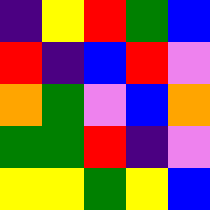[["indigo", "yellow", "red", "green", "blue"], ["red", "indigo", "blue", "red", "violet"], ["orange", "green", "violet", "blue", "orange"], ["green", "green", "red", "indigo", "violet"], ["yellow", "yellow", "green", "yellow", "blue"]]